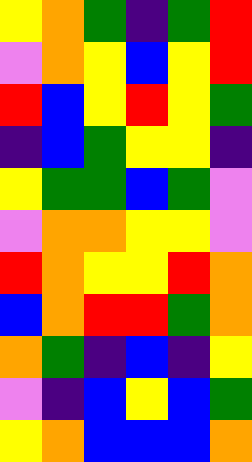[["yellow", "orange", "green", "indigo", "green", "red"], ["violet", "orange", "yellow", "blue", "yellow", "red"], ["red", "blue", "yellow", "red", "yellow", "green"], ["indigo", "blue", "green", "yellow", "yellow", "indigo"], ["yellow", "green", "green", "blue", "green", "violet"], ["violet", "orange", "orange", "yellow", "yellow", "violet"], ["red", "orange", "yellow", "yellow", "red", "orange"], ["blue", "orange", "red", "red", "green", "orange"], ["orange", "green", "indigo", "blue", "indigo", "yellow"], ["violet", "indigo", "blue", "yellow", "blue", "green"], ["yellow", "orange", "blue", "blue", "blue", "orange"]]